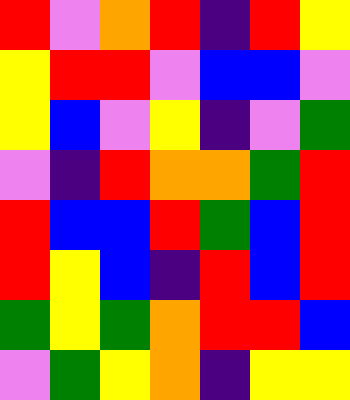[["red", "violet", "orange", "red", "indigo", "red", "yellow"], ["yellow", "red", "red", "violet", "blue", "blue", "violet"], ["yellow", "blue", "violet", "yellow", "indigo", "violet", "green"], ["violet", "indigo", "red", "orange", "orange", "green", "red"], ["red", "blue", "blue", "red", "green", "blue", "red"], ["red", "yellow", "blue", "indigo", "red", "blue", "red"], ["green", "yellow", "green", "orange", "red", "red", "blue"], ["violet", "green", "yellow", "orange", "indigo", "yellow", "yellow"]]